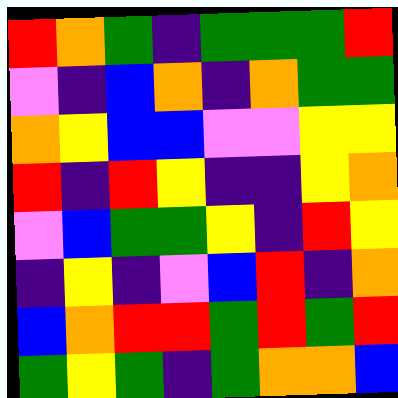[["red", "orange", "green", "indigo", "green", "green", "green", "red"], ["violet", "indigo", "blue", "orange", "indigo", "orange", "green", "green"], ["orange", "yellow", "blue", "blue", "violet", "violet", "yellow", "yellow"], ["red", "indigo", "red", "yellow", "indigo", "indigo", "yellow", "orange"], ["violet", "blue", "green", "green", "yellow", "indigo", "red", "yellow"], ["indigo", "yellow", "indigo", "violet", "blue", "red", "indigo", "orange"], ["blue", "orange", "red", "red", "green", "red", "green", "red"], ["green", "yellow", "green", "indigo", "green", "orange", "orange", "blue"]]